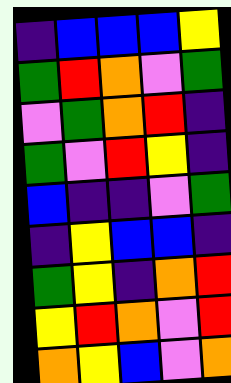[["indigo", "blue", "blue", "blue", "yellow"], ["green", "red", "orange", "violet", "green"], ["violet", "green", "orange", "red", "indigo"], ["green", "violet", "red", "yellow", "indigo"], ["blue", "indigo", "indigo", "violet", "green"], ["indigo", "yellow", "blue", "blue", "indigo"], ["green", "yellow", "indigo", "orange", "red"], ["yellow", "red", "orange", "violet", "red"], ["orange", "yellow", "blue", "violet", "orange"]]